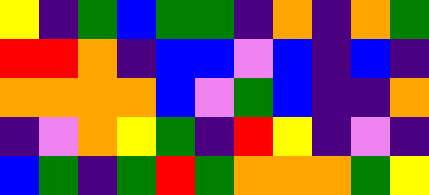[["yellow", "indigo", "green", "blue", "green", "green", "indigo", "orange", "indigo", "orange", "green"], ["red", "red", "orange", "indigo", "blue", "blue", "violet", "blue", "indigo", "blue", "indigo"], ["orange", "orange", "orange", "orange", "blue", "violet", "green", "blue", "indigo", "indigo", "orange"], ["indigo", "violet", "orange", "yellow", "green", "indigo", "red", "yellow", "indigo", "violet", "indigo"], ["blue", "green", "indigo", "green", "red", "green", "orange", "orange", "orange", "green", "yellow"]]